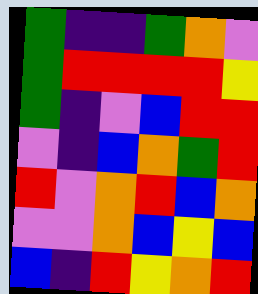[["green", "indigo", "indigo", "green", "orange", "violet"], ["green", "red", "red", "red", "red", "yellow"], ["green", "indigo", "violet", "blue", "red", "red"], ["violet", "indigo", "blue", "orange", "green", "red"], ["red", "violet", "orange", "red", "blue", "orange"], ["violet", "violet", "orange", "blue", "yellow", "blue"], ["blue", "indigo", "red", "yellow", "orange", "red"]]